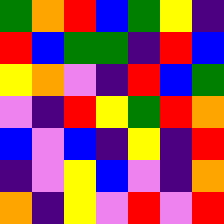[["green", "orange", "red", "blue", "green", "yellow", "indigo"], ["red", "blue", "green", "green", "indigo", "red", "blue"], ["yellow", "orange", "violet", "indigo", "red", "blue", "green"], ["violet", "indigo", "red", "yellow", "green", "red", "orange"], ["blue", "violet", "blue", "indigo", "yellow", "indigo", "red"], ["indigo", "violet", "yellow", "blue", "violet", "indigo", "orange"], ["orange", "indigo", "yellow", "violet", "red", "violet", "red"]]